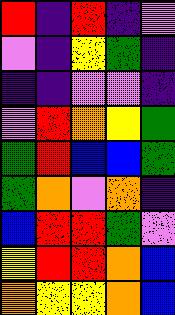[["red", "indigo", "red", "indigo", "violet"], ["violet", "indigo", "yellow", "green", "indigo"], ["indigo", "indigo", "violet", "violet", "indigo"], ["violet", "red", "orange", "yellow", "green"], ["green", "red", "blue", "blue", "green"], ["green", "orange", "violet", "orange", "indigo"], ["blue", "red", "red", "green", "violet"], ["yellow", "red", "red", "orange", "blue"], ["orange", "yellow", "yellow", "orange", "blue"]]